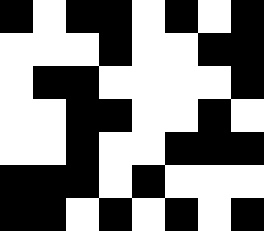[["black", "white", "black", "black", "white", "black", "white", "black"], ["white", "white", "white", "black", "white", "white", "black", "black"], ["white", "black", "black", "white", "white", "white", "white", "black"], ["white", "white", "black", "black", "white", "white", "black", "white"], ["white", "white", "black", "white", "white", "black", "black", "black"], ["black", "black", "black", "white", "black", "white", "white", "white"], ["black", "black", "white", "black", "white", "black", "white", "black"]]